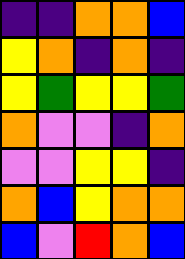[["indigo", "indigo", "orange", "orange", "blue"], ["yellow", "orange", "indigo", "orange", "indigo"], ["yellow", "green", "yellow", "yellow", "green"], ["orange", "violet", "violet", "indigo", "orange"], ["violet", "violet", "yellow", "yellow", "indigo"], ["orange", "blue", "yellow", "orange", "orange"], ["blue", "violet", "red", "orange", "blue"]]